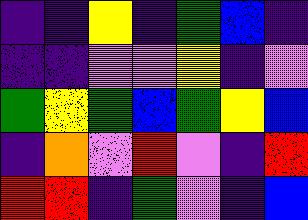[["indigo", "indigo", "yellow", "indigo", "green", "blue", "indigo"], ["indigo", "indigo", "violet", "violet", "yellow", "indigo", "violet"], ["green", "yellow", "green", "blue", "green", "yellow", "blue"], ["indigo", "orange", "violet", "red", "violet", "indigo", "red"], ["red", "red", "indigo", "green", "violet", "indigo", "blue"]]